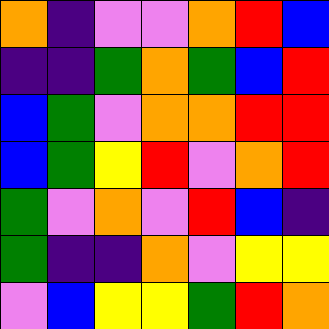[["orange", "indigo", "violet", "violet", "orange", "red", "blue"], ["indigo", "indigo", "green", "orange", "green", "blue", "red"], ["blue", "green", "violet", "orange", "orange", "red", "red"], ["blue", "green", "yellow", "red", "violet", "orange", "red"], ["green", "violet", "orange", "violet", "red", "blue", "indigo"], ["green", "indigo", "indigo", "orange", "violet", "yellow", "yellow"], ["violet", "blue", "yellow", "yellow", "green", "red", "orange"]]